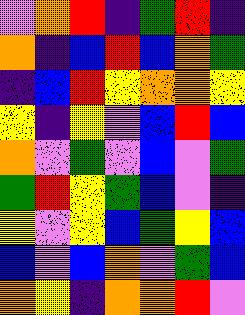[["violet", "orange", "red", "indigo", "green", "red", "indigo"], ["orange", "indigo", "blue", "red", "blue", "orange", "green"], ["indigo", "blue", "red", "yellow", "orange", "orange", "yellow"], ["yellow", "indigo", "yellow", "violet", "blue", "red", "blue"], ["orange", "violet", "green", "violet", "blue", "violet", "green"], ["green", "red", "yellow", "green", "blue", "violet", "indigo"], ["yellow", "violet", "yellow", "blue", "green", "yellow", "blue"], ["blue", "violet", "blue", "orange", "violet", "green", "blue"], ["orange", "yellow", "indigo", "orange", "orange", "red", "violet"]]